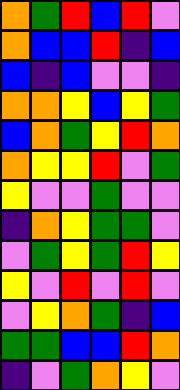[["orange", "green", "red", "blue", "red", "violet"], ["orange", "blue", "blue", "red", "indigo", "blue"], ["blue", "indigo", "blue", "violet", "violet", "indigo"], ["orange", "orange", "yellow", "blue", "yellow", "green"], ["blue", "orange", "green", "yellow", "red", "orange"], ["orange", "yellow", "yellow", "red", "violet", "green"], ["yellow", "violet", "violet", "green", "violet", "violet"], ["indigo", "orange", "yellow", "green", "green", "violet"], ["violet", "green", "yellow", "green", "red", "yellow"], ["yellow", "violet", "red", "violet", "red", "violet"], ["violet", "yellow", "orange", "green", "indigo", "blue"], ["green", "green", "blue", "blue", "red", "orange"], ["indigo", "violet", "green", "orange", "yellow", "violet"]]